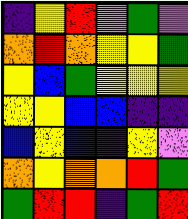[["indigo", "yellow", "red", "violet", "green", "violet"], ["orange", "red", "orange", "yellow", "yellow", "green"], ["yellow", "blue", "green", "yellow", "yellow", "yellow"], ["yellow", "yellow", "blue", "blue", "indigo", "indigo"], ["blue", "yellow", "blue", "indigo", "yellow", "violet"], ["orange", "yellow", "orange", "orange", "red", "green"], ["green", "red", "red", "indigo", "green", "red"]]